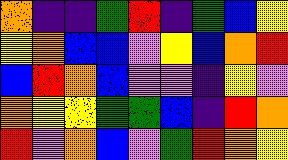[["orange", "indigo", "indigo", "green", "red", "indigo", "green", "blue", "yellow"], ["yellow", "orange", "blue", "blue", "violet", "yellow", "blue", "orange", "red"], ["blue", "red", "orange", "blue", "violet", "violet", "indigo", "yellow", "violet"], ["orange", "yellow", "yellow", "green", "green", "blue", "indigo", "red", "orange"], ["red", "violet", "orange", "blue", "violet", "green", "red", "orange", "yellow"]]